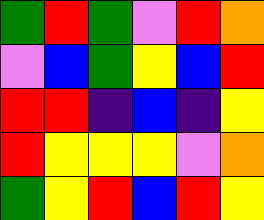[["green", "red", "green", "violet", "red", "orange"], ["violet", "blue", "green", "yellow", "blue", "red"], ["red", "red", "indigo", "blue", "indigo", "yellow"], ["red", "yellow", "yellow", "yellow", "violet", "orange"], ["green", "yellow", "red", "blue", "red", "yellow"]]